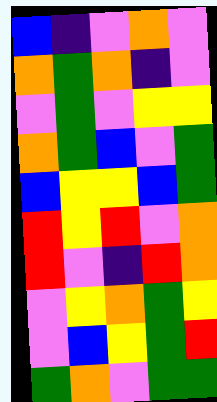[["blue", "indigo", "violet", "orange", "violet"], ["orange", "green", "orange", "indigo", "violet"], ["violet", "green", "violet", "yellow", "yellow"], ["orange", "green", "blue", "violet", "green"], ["blue", "yellow", "yellow", "blue", "green"], ["red", "yellow", "red", "violet", "orange"], ["red", "violet", "indigo", "red", "orange"], ["violet", "yellow", "orange", "green", "yellow"], ["violet", "blue", "yellow", "green", "red"], ["green", "orange", "violet", "green", "green"]]